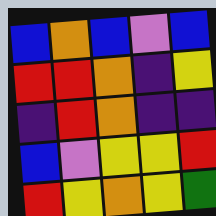[["blue", "orange", "blue", "violet", "blue"], ["red", "red", "orange", "indigo", "yellow"], ["indigo", "red", "orange", "indigo", "indigo"], ["blue", "violet", "yellow", "yellow", "red"], ["red", "yellow", "orange", "yellow", "green"]]